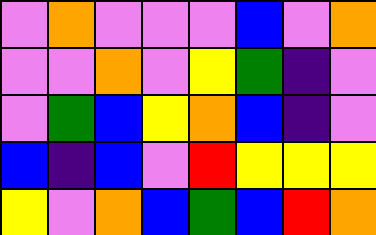[["violet", "orange", "violet", "violet", "violet", "blue", "violet", "orange"], ["violet", "violet", "orange", "violet", "yellow", "green", "indigo", "violet"], ["violet", "green", "blue", "yellow", "orange", "blue", "indigo", "violet"], ["blue", "indigo", "blue", "violet", "red", "yellow", "yellow", "yellow"], ["yellow", "violet", "orange", "blue", "green", "blue", "red", "orange"]]